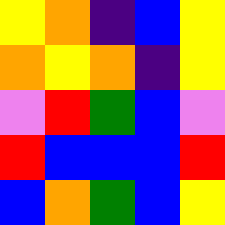[["yellow", "orange", "indigo", "blue", "yellow"], ["orange", "yellow", "orange", "indigo", "yellow"], ["violet", "red", "green", "blue", "violet"], ["red", "blue", "blue", "blue", "red"], ["blue", "orange", "green", "blue", "yellow"]]